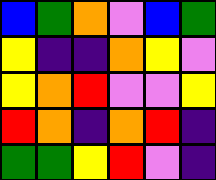[["blue", "green", "orange", "violet", "blue", "green"], ["yellow", "indigo", "indigo", "orange", "yellow", "violet"], ["yellow", "orange", "red", "violet", "violet", "yellow"], ["red", "orange", "indigo", "orange", "red", "indigo"], ["green", "green", "yellow", "red", "violet", "indigo"]]